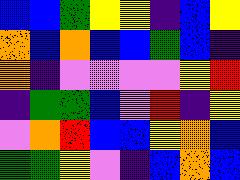[["blue", "blue", "green", "yellow", "yellow", "indigo", "blue", "yellow"], ["orange", "blue", "orange", "blue", "blue", "green", "blue", "indigo"], ["orange", "indigo", "violet", "violet", "violet", "violet", "yellow", "red"], ["indigo", "green", "green", "blue", "violet", "red", "indigo", "yellow"], ["violet", "orange", "red", "blue", "blue", "yellow", "orange", "blue"], ["green", "green", "yellow", "violet", "indigo", "blue", "orange", "blue"]]